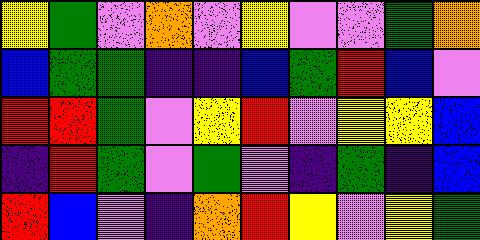[["yellow", "green", "violet", "orange", "violet", "yellow", "violet", "violet", "green", "orange"], ["blue", "green", "green", "indigo", "indigo", "blue", "green", "red", "blue", "violet"], ["red", "red", "green", "violet", "yellow", "red", "violet", "yellow", "yellow", "blue"], ["indigo", "red", "green", "violet", "green", "violet", "indigo", "green", "indigo", "blue"], ["red", "blue", "violet", "indigo", "orange", "red", "yellow", "violet", "yellow", "green"]]